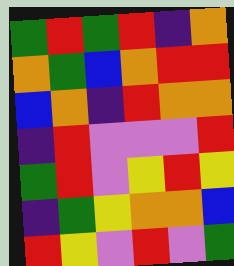[["green", "red", "green", "red", "indigo", "orange"], ["orange", "green", "blue", "orange", "red", "red"], ["blue", "orange", "indigo", "red", "orange", "orange"], ["indigo", "red", "violet", "violet", "violet", "red"], ["green", "red", "violet", "yellow", "red", "yellow"], ["indigo", "green", "yellow", "orange", "orange", "blue"], ["red", "yellow", "violet", "red", "violet", "green"]]